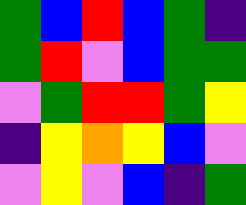[["green", "blue", "red", "blue", "green", "indigo"], ["green", "red", "violet", "blue", "green", "green"], ["violet", "green", "red", "red", "green", "yellow"], ["indigo", "yellow", "orange", "yellow", "blue", "violet"], ["violet", "yellow", "violet", "blue", "indigo", "green"]]